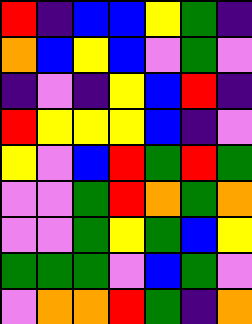[["red", "indigo", "blue", "blue", "yellow", "green", "indigo"], ["orange", "blue", "yellow", "blue", "violet", "green", "violet"], ["indigo", "violet", "indigo", "yellow", "blue", "red", "indigo"], ["red", "yellow", "yellow", "yellow", "blue", "indigo", "violet"], ["yellow", "violet", "blue", "red", "green", "red", "green"], ["violet", "violet", "green", "red", "orange", "green", "orange"], ["violet", "violet", "green", "yellow", "green", "blue", "yellow"], ["green", "green", "green", "violet", "blue", "green", "violet"], ["violet", "orange", "orange", "red", "green", "indigo", "orange"]]